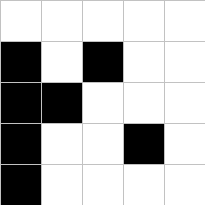[["white", "white", "white", "white", "white"], ["black", "white", "black", "white", "white"], ["black", "black", "white", "white", "white"], ["black", "white", "white", "black", "white"], ["black", "white", "white", "white", "white"]]